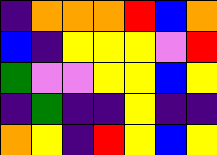[["indigo", "orange", "orange", "orange", "red", "blue", "orange"], ["blue", "indigo", "yellow", "yellow", "yellow", "violet", "red"], ["green", "violet", "violet", "yellow", "yellow", "blue", "yellow"], ["indigo", "green", "indigo", "indigo", "yellow", "indigo", "indigo"], ["orange", "yellow", "indigo", "red", "yellow", "blue", "yellow"]]